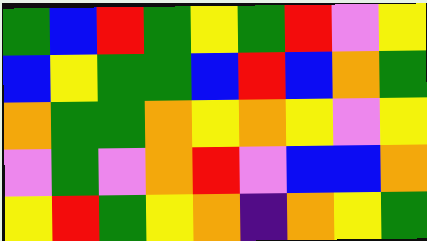[["green", "blue", "red", "green", "yellow", "green", "red", "violet", "yellow"], ["blue", "yellow", "green", "green", "blue", "red", "blue", "orange", "green"], ["orange", "green", "green", "orange", "yellow", "orange", "yellow", "violet", "yellow"], ["violet", "green", "violet", "orange", "red", "violet", "blue", "blue", "orange"], ["yellow", "red", "green", "yellow", "orange", "indigo", "orange", "yellow", "green"]]